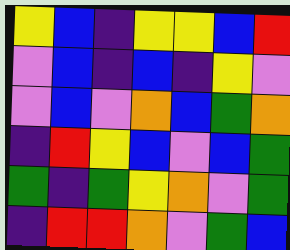[["yellow", "blue", "indigo", "yellow", "yellow", "blue", "red"], ["violet", "blue", "indigo", "blue", "indigo", "yellow", "violet"], ["violet", "blue", "violet", "orange", "blue", "green", "orange"], ["indigo", "red", "yellow", "blue", "violet", "blue", "green"], ["green", "indigo", "green", "yellow", "orange", "violet", "green"], ["indigo", "red", "red", "orange", "violet", "green", "blue"]]